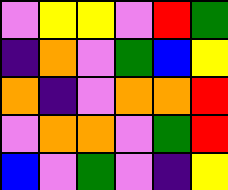[["violet", "yellow", "yellow", "violet", "red", "green"], ["indigo", "orange", "violet", "green", "blue", "yellow"], ["orange", "indigo", "violet", "orange", "orange", "red"], ["violet", "orange", "orange", "violet", "green", "red"], ["blue", "violet", "green", "violet", "indigo", "yellow"]]